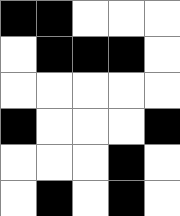[["black", "black", "white", "white", "white"], ["white", "black", "black", "black", "white"], ["white", "white", "white", "white", "white"], ["black", "white", "white", "white", "black"], ["white", "white", "white", "black", "white"], ["white", "black", "white", "black", "white"]]